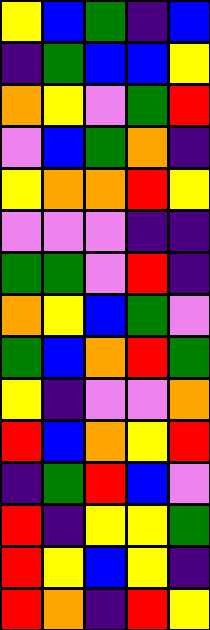[["yellow", "blue", "green", "indigo", "blue"], ["indigo", "green", "blue", "blue", "yellow"], ["orange", "yellow", "violet", "green", "red"], ["violet", "blue", "green", "orange", "indigo"], ["yellow", "orange", "orange", "red", "yellow"], ["violet", "violet", "violet", "indigo", "indigo"], ["green", "green", "violet", "red", "indigo"], ["orange", "yellow", "blue", "green", "violet"], ["green", "blue", "orange", "red", "green"], ["yellow", "indigo", "violet", "violet", "orange"], ["red", "blue", "orange", "yellow", "red"], ["indigo", "green", "red", "blue", "violet"], ["red", "indigo", "yellow", "yellow", "green"], ["red", "yellow", "blue", "yellow", "indigo"], ["red", "orange", "indigo", "red", "yellow"]]